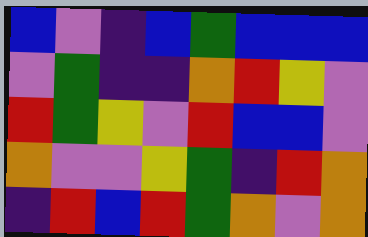[["blue", "violet", "indigo", "blue", "green", "blue", "blue", "blue"], ["violet", "green", "indigo", "indigo", "orange", "red", "yellow", "violet"], ["red", "green", "yellow", "violet", "red", "blue", "blue", "violet"], ["orange", "violet", "violet", "yellow", "green", "indigo", "red", "orange"], ["indigo", "red", "blue", "red", "green", "orange", "violet", "orange"]]